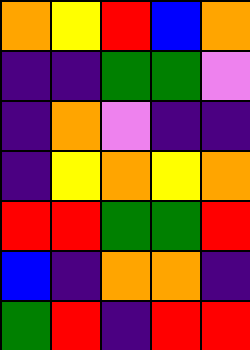[["orange", "yellow", "red", "blue", "orange"], ["indigo", "indigo", "green", "green", "violet"], ["indigo", "orange", "violet", "indigo", "indigo"], ["indigo", "yellow", "orange", "yellow", "orange"], ["red", "red", "green", "green", "red"], ["blue", "indigo", "orange", "orange", "indigo"], ["green", "red", "indigo", "red", "red"]]